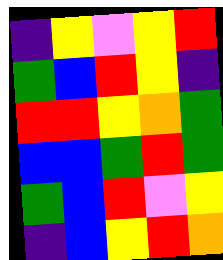[["indigo", "yellow", "violet", "yellow", "red"], ["green", "blue", "red", "yellow", "indigo"], ["red", "red", "yellow", "orange", "green"], ["blue", "blue", "green", "red", "green"], ["green", "blue", "red", "violet", "yellow"], ["indigo", "blue", "yellow", "red", "orange"]]